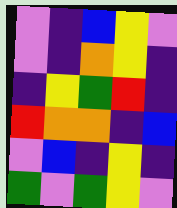[["violet", "indigo", "blue", "yellow", "violet"], ["violet", "indigo", "orange", "yellow", "indigo"], ["indigo", "yellow", "green", "red", "indigo"], ["red", "orange", "orange", "indigo", "blue"], ["violet", "blue", "indigo", "yellow", "indigo"], ["green", "violet", "green", "yellow", "violet"]]